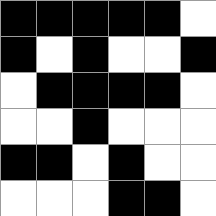[["black", "black", "black", "black", "black", "white"], ["black", "white", "black", "white", "white", "black"], ["white", "black", "black", "black", "black", "white"], ["white", "white", "black", "white", "white", "white"], ["black", "black", "white", "black", "white", "white"], ["white", "white", "white", "black", "black", "white"]]